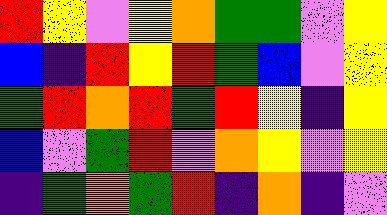[["red", "yellow", "violet", "yellow", "orange", "green", "green", "violet", "yellow"], ["blue", "indigo", "red", "yellow", "red", "green", "blue", "violet", "yellow"], ["green", "red", "orange", "red", "green", "red", "yellow", "indigo", "yellow"], ["blue", "violet", "green", "red", "violet", "orange", "yellow", "violet", "yellow"], ["indigo", "green", "orange", "green", "red", "indigo", "orange", "indigo", "violet"]]